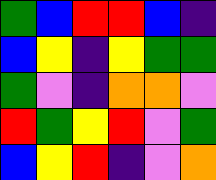[["green", "blue", "red", "red", "blue", "indigo"], ["blue", "yellow", "indigo", "yellow", "green", "green"], ["green", "violet", "indigo", "orange", "orange", "violet"], ["red", "green", "yellow", "red", "violet", "green"], ["blue", "yellow", "red", "indigo", "violet", "orange"]]